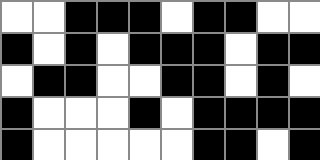[["white", "white", "black", "black", "black", "white", "black", "black", "white", "white"], ["black", "white", "black", "white", "black", "black", "black", "white", "black", "black"], ["white", "black", "black", "white", "white", "black", "black", "white", "black", "white"], ["black", "white", "white", "white", "black", "white", "black", "black", "black", "black"], ["black", "white", "white", "white", "white", "white", "black", "black", "white", "black"]]